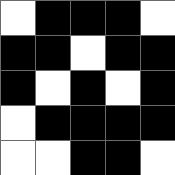[["white", "black", "black", "black", "white"], ["black", "black", "white", "black", "black"], ["black", "white", "black", "white", "black"], ["white", "black", "black", "black", "black"], ["white", "white", "black", "black", "white"]]